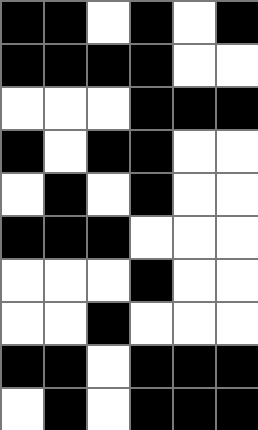[["black", "black", "white", "black", "white", "black"], ["black", "black", "black", "black", "white", "white"], ["white", "white", "white", "black", "black", "black"], ["black", "white", "black", "black", "white", "white"], ["white", "black", "white", "black", "white", "white"], ["black", "black", "black", "white", "white", "white"], ["white", "white", "white", "black", "white", "white"], ["white", "white", "black", "white", "white", "white"], ["black", "black", "white", "black", "black", "black"], ["white", "black", "white", "black", "black", "black"]]